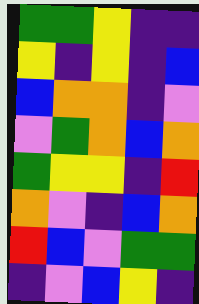[["green", "green", "yellow", "indigo", "indigo"], ["yellow", "indigo", "yellow", "indigo", "blue"], ["blue", "orange", "orange", "indigo", "violet"], ["violet", "green", "orange", "blue", "orange"], ["green", "yellow", "yellow", "indigo", "red"], ["orange", "violet", "indigo", "blue", "orange"], ["red", "blue", "violet", "green", "green"], ["indigo", "violet", "blue", "yellow", "indigo"]]